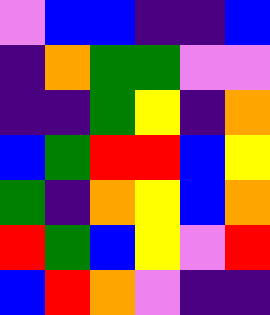[["violet", "blue", "blue", "indigo", "indigo", "blue"], ["indigo", "orange", "green", "green", "violet", "violet"], ["indigo", "indigo", "green", "yellow", "indigo", "orange"], ["blue", "green", "red", "red", "blue", "yellow"], ["green", "indigo", "orange", "yellow", "blue", "orange"], ["red", "green", "blue", "yellow", "violet", "red"], ["blue", "red", "orange", "violet", "indigo", "indigo"]]